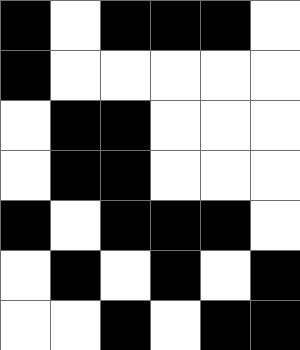[["black", "white", "black", "black", "black", "white"], ["black", "white", "white", "white", "white", "white"], ["white", "black", "black", "white", "white", "white"], ["white", "black", "black", "white", "white", "white"], ["black", "white", "black", "black", "black", "white"], ["white", "black", "white", "black", "white", "black"], ["white", "white", "black", "white", "black", "black"]]